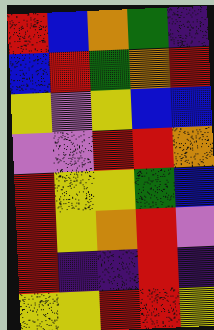[["red", "blue", "orange", "green", "indigo"], ["blue", "red", "green", "orange", "red"], ["yellow", "violet", "yellow", "blue", "blue"], ["violet", "violet", "red", "red", "orange"], ["red", "yellow", "yellow", "green", "blue"], ["red", "yellow", "orange", "red", "violet"], ["red", "indigo", "indigo", "red", "indigo"], ["yellow", "yellow", "red", "red", "yellow"]]